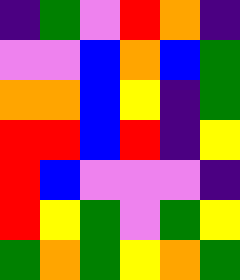[["indigo", "green", "violet", "red", "orange", "indigo"], ["violet", "violet", "blue", "orange", "blue", "green"], ["orange", "orange", "blue", "yellow", "indigo", "green"], ["red", "red", "blue", "red", "indigo", "yellow"], ["red", "blue", "violet", "violet", "violet", "indigo"], ["red", "yellow", "green", "violet", "green", "yellow"], ["green", "orange", "green", "yellow", "orange", "green"]]